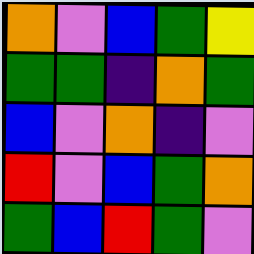[["orange", "violet", "blue", "green", "yellow"], ["green", "green", "indigo", "orange", "green"], ["blue", "violet", "orange", "indigo", "violet"], ["red", "violet", "blue", "green", "orange"], ["green", "blue", "red", "green", "violet"]]